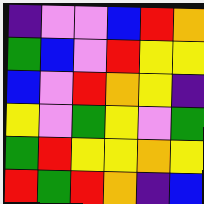[["indigo", "violet", "violet", "blue", "red", "orange"], ["green", "blue", "violet", "red", "yellow", "yellow"], ["blue", "violet", "red", "orange", "yellow", "indigo"], ["yellow", "violet", "green", "yellow", "violet", "green"], ["green", "red", "yellow", "yellow", "orange", "yellow"], ["red", "green", "red", "orange", "indigo", "blue"]]